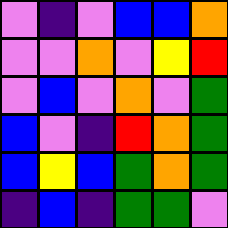[["violet", "indigo", "violet", "blue", "blue", "orange"], ["violet", "violet", "orange", "violet", "yellow", "red"], ["violet", "blue", "violet", "orange", "violet", "green"], ["blue", "violet", "indigo", "red", "orange", "green"], ["blue", "yellow", "blue", "green", "orange", "green"], ["indigo", "blue", "indigo", "green", "green", "violet"]]